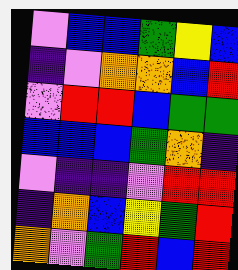[["violet", "blue", "blue", "green", "yellow", "blue"], ["indigo", "violet", "orange", "orange", "blue", "red"], ["violet", "red", "red", "blue", "green", "green"], ["blue", "blue", "blue", "green", "orange", "indigo"], ["violet", "indigo", "indigo", "violet", "red", "red"], ["indigo", "orange", "blue", "yellow", "green", "red"], ["orange", "violet", "green", "red", "blue", "red"]]